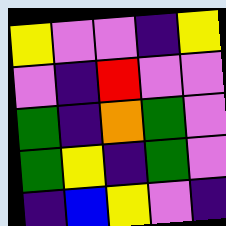[["yellow", "violet", "violet", "indigo", "yellow"], ["violet", "indigo", "red", "violet", "violet"], ["green", "indigo", "orange", "green", "violet"], ["green", "yellow", "indigo", "green", "violet"], ["indigo", "blue", "yellow", "violet", "indigo"]]